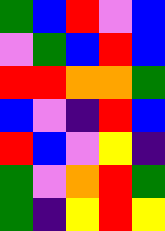[["green", "blue", "red", "violet", "blue"], ["violet", "green", "blue", "red", "blue"], ["red", "red", "orange", "orange", "green"], ["blue", "violet", "indigo", "red", "blue"], ["red", "blue", "violet", "yellow", "indigo"], ["green", "violet", "orange", "red", "green"], ["green", "indigo", "yellow", "red", "yellow"]]